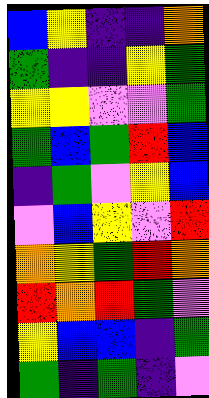[["blue", "yellow", "indigo", "indigo", "orange"], ["green", "indigo", "indigo", "yellow", "green"], ["yellow", "yellow", "violet", "violet", "green"], ["green", "blue", "green", "red", "blue"], ["indigo", "green", "violet", "yellow", "blue"], ["violet", "blue", "yellow", "violet", "red"], ["orange", "yellow", "green", "red", "orange"], ["red", "orange", "red", "green", "violet"], ["yellow", "blue", "blue", "indigo", "green"], ["green", "indigo", "green", "indigo", "violet"]]